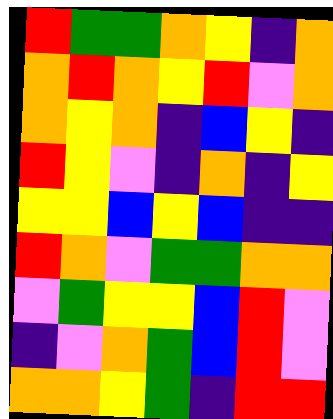[["red", "green", "green", "orange", "yellow", "indigo", "orange"], ["orange", "red", "orange", "yellow", "red", "violet", "orange"], ["orange", "yellow", "orange", "indigo", "blue", "yellow", "indigo"], ["red", "yellow", "violet", "indigo", "orange", "indigo", "yellow"], ["yellow", "yellow", "blue", "yellow", "blue", "indigo", "indigo"], ["red", "orange", "violet", "green", "green", "orange", "orange"], ["violet", "green", "yellow", "yellow", "blue", "red", "violet"], ["indigo", "violet", "orange", "green", "blue", "red", "violet"], ["orange", "orange", "yellow", "green", "indigo", "red", "red"]]